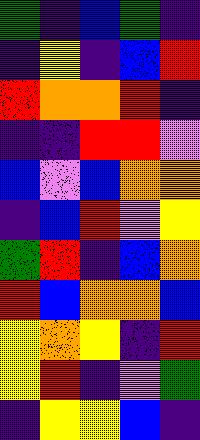[["green", "indigo", "blue", "green", "indigo"], ["indigo", "yellow", "indigo", "blue", "red"], ["red", "orange", "orange", "red", "indigo"], ["indigo", "indigo", "red", "red", "violet"], ["blue", "violet", "blue", "orange", "orange"], ["indigo", "blue", "red", "violet", "yellow"], ["green", "red", "indigo", "blue", "orange"], ["red", "blue", "orange", "orange", "blue"], ["yellow", "orange", "yellow", "indigo", "red"], ["yellow", "red", "indigo", "violet", "green"], ["indigo", "yellow", "yellow", "blue", "indigo"]]